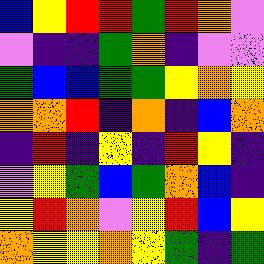[["blue", "yellow", "red", "red", "green", "red", "orange", "violet"], ["violet", "indigo", "indigo", "green", "orange", "indigo", "violet", "violet"], ["green", "blue", "blue", "green", "green", "yellow", "orange", "yellow"], ["orange", "orange", "red", "indigo", "orange", "indigo", "blue", "orange"], ["indigo", "red", "indigo", "yellow", "indigo", "red", "yellow", "indigo"], ["violet", "yellow", "green", "blue", "green", "orange", "blue", "indigo"], ["yellow", "red", "orange", "violet", "yellow", "red", "blue", "yellow"], ["orange", "yellow", "yellow", "orange", "yellow", "green", "indigo", "green"]]